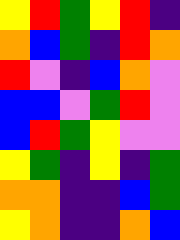[["yellow", "red", "green", "yellow", "red", "indigo"], ["orange", "blue", "green", "indigo", "red", "orange"], ["red", "violet", "indigo", "blue", "orange", "violet"], ["blue", "blue", "violet", "green", "red", "violet"], ["blue", "red", "green", "yellow", "violet", "violet"], ["yellow", "green", "indigo", "yellow", "indigo", "green"], ["orange", "orange", "indigo", "indigo", "blue", "green"], ["yellow", "orange", "indigo", "indigo", "orange", "blue"]]